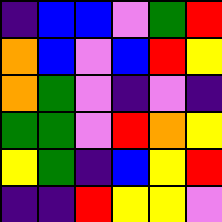[["indigo", "blue", "blue", "violet", "green", "red"], ["orange", "blue", "violet", "blue", "red", "yellow"], ["orange", "green", "violet", "indigo", "violet", "indigo"], ["green", "green", "violet", "red", "orange", "yellow"], ["yellow", "green", "indigo", "blue", "yellow", "red"], ["indigo", "indigo", "red", "yellow", "yellow", "violet"]]